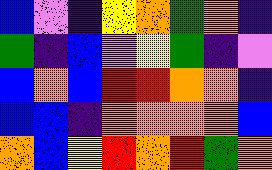[["blue", "violet", "indigo", "yellow", "orange", "green", "orange", "indigo"], ["green", "indigo", "blue", "violet", "yellow", "green", "indigo", "violet"], ["blue", "orange", "blue", "red", "red", "orange", "orange", "indigo"], ["blue", "blue", "indigo", "orange", "orange", "orange", "orange", "blue"], ["orange", "blue", "yellow", "red", "orange", "red", "green", "orange"]]